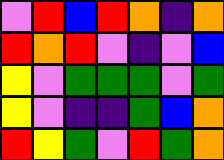[["violet", "red", "blue", "red", "orange", "indigo", "orange"], ["red", "orange", "red", "violet", "indigo", "violet", "blue"], ["yellow", "violet", "green", "green", "green", "violet", "green"], ["yellow", "violet", "indigo", "indigo", "green", "blue", "orange"], ["red", "yellow", "green", "violet", "red", "green", "orange"]]